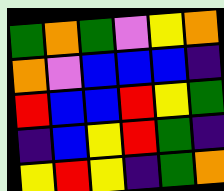[["green", "orange", "green", "violet", "yellow", "orange"], ["orange", "violet", "blue", "blue", "blue", "indigo"], ["red", "blue", "blue", "red", "yellow", "green"], ["indigo", "blue", "yellow", "red", "green", "indigo"], ["yellow", "red", "yellow", "indigo", "green", "orange"]]